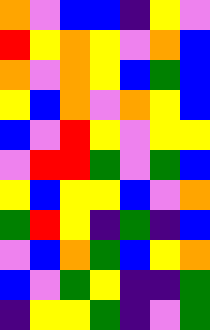[["orange", "violet", "blue", "blue", "indigo", "yellow", "violet"], ["red", "yellow", "orange", "yellow", "violet", "orange", "blue"], ["orange", "violet", "orange", "yellow", "blue", "green", "blue"], ["yellow", "blue", "orange", "violet", "orange", "yellow", "blue"], ["blue", "violet", "red", "yellow", "violet", "yellow", "yellow"], ["violet", "red", "red", "green", "violet", "green", "blue"], ["yellow", "blue", "yellow", "yellow", "blue", "violet", "orange"], ["green", "red", "yellow", "indigo", "green", "indigo", "blue"], ["violet", "blue", "orange", "green", "blue", "yellow", "orange"], ["blue", "violet", "green", "yellow", "indigo", "indigo", "green"], ["indigo", "yellow", "yellow", "green", "indigo", "violet", "green"]]